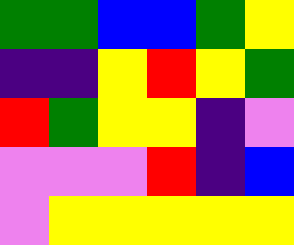[["green", "green", "blue", "blue", "green", "yellow"], ["indigo", "indigo", "yellow", "red", "yellow", "green"], ["red", "green", "yellow", "yellow", "indigo", "violet"], ["violet", "violet", "violet", "red", "indigo", "blue"], ["violet", "yellow", "yellow", "yellow", "yellow", "yellow"]]